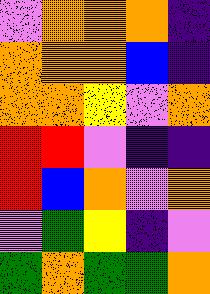[["violet", "orange", "orange", "orange", "indigo"], ["orange", "orange", "orange", "blue", "indigo"], ["orange", "orange", "yellow", "violet", "orange"], ["red", "red", "violet", "indigo", "indigo"], ["red", "blue", "orange", "violet", "orange"], ["violet", "green", "yellow", "indigo", "violet"], ["green", "orange", "green", "green", "orange"]]